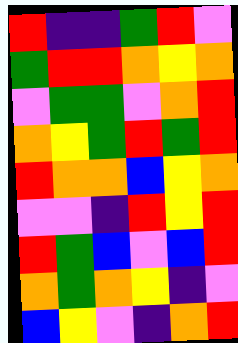[["red", "indigo", "indigo", "green", "red", "violet"], ["green", "red", "red", "orange", "yellow", "orange"], ["violet", "green", "green", "violet", "orange", "red"], ["orange", "yellow", "green", "red", "green", "red"], ["red", "orange", "orange", "blue", "yellow", "orange"], ["violet", "violet", "indigo", "red", "yellow", "red"], ["red", "green", "blue", "violet", "blue", "red"], ["orange", "green", "orange", "yellow", "indigo", "violet"], ["blue", "yellow", "violet", "indigo", "orange", "red"]]